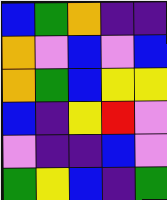[["blue", "green", "orange", "indigo", "indigo"], ["orange", "violet", "blue", "violet", "blue"], ["orange", "green", "blue", "yellow", "yellow"], ["blue", "indigo", "yellow", "red", "violet"], ["violet", "indigo", "indigo", "blue", "violet"], ["green", "yellow", "blue", "indigo", "green"]]